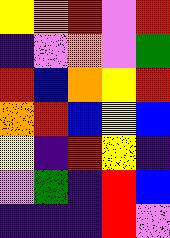[["yellow", "orange", "red", "violet", "red"], ["indigo", "violet", "orange", "violet", "green"], ["red", "blue", "orange", "yellow", "red"], ["orange", "red", "blue", "yellow", "blue"], ["yellow", "indigo", "red", "yellow", "indigo"], ["violet", "green", "indigo", "red", "blue"], ["indigo", "indigo", "indigo", "red", "violet"]]